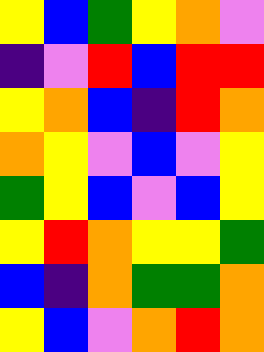[["yellow", "blue", "green", "yellow", "orange", "violet"], ["indigo", "violet", "red", "blue", "red", "red"], ["yellow", "orange", "blue", "indigo", "red", "orange"], ["orange", "yellow", "violet", "blue", "violet", "yellow"], ["green", "yellow", "blue", "violet", "blue", "yellow"], ["yellow", "red", "orange", "yellow", "yellow", "green"], ["blue", "indigo", "orange", "green", "green", "orange"], ["yellow", "blue", "violet", "orange", "red", "orange"]]